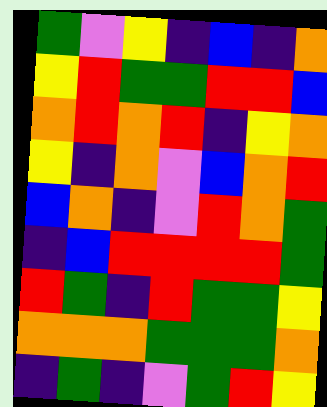[["green", "violet", "yellow", "indigo", "blue", "indigo", "orange"], ["yellow", "red", "green", "green", "red", "red", "blue"], ["orange", "red", "orange", "red", "indigo", "yellow", "orange"], ["yellow", "indigo", "orange", "violet", "blue", "orange", "red"], ["blue", "orange", "indigo", "violet", "red", "orange", "green"], ["indigo", "blue", "red", "red", "red", "red", "green"], ["red", "green", "indigo", "red", "green", "green", "yellow"], ["orange", "orange", "orange", "green", "green", "green", "orange"], ["indigo", "green", "indigo", "violet", "green", "red", "yellow"]]